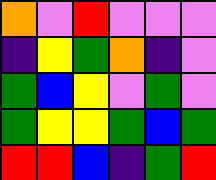[["orange", "violet", "red", "violet", "violet", "violet"], ["indigo", "yellow", "green", "orange", "indigo", "violet"], ["green", "blue", "yellow", "violet", "green", "violet"], ["green", "yellow", "yellow", "green", "blue", "green"], ["red", "red", "blue", "indigo", "green", "red"]]